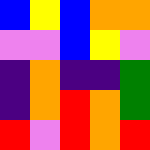[["blue", "yellow", "blue", "orange", "orange"], ["violet", "violet", "blue", "yellow", "violet"], ["indigo", "orange", "indigo", "indigo", "green"], ["indigo", "orange", "red", "orange", "green"], ["red", "violet", "red", "orange", "red"]]